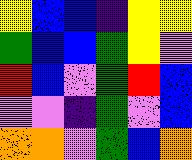[["yellow", "blue", "blue", "indigo", "yellow", "yellow"], ["green", "blue", "blue", "green", "yellow", "violet"], ["red", "blue", "violet", "green", "red", "blue"], ["violet", "violet", "indigo", "green", "violet", "blue"], ["orange", "orange", "violet", "green", "blue", "orange"]]